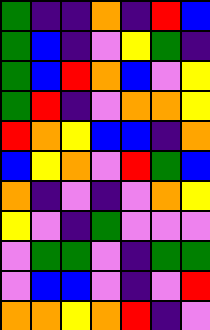[["green", "indigo", "indigo", "orange", "indigo", "red", "blue"], ["green", "blue", "indigo", "violet", "yellow", "green", "indigo"], ["green", "blue", "red", "orange", "blue", "violet", "yellow"], ["green", "red", "indigo", "violet", "orange", "orange", "yellow"], ["red", "orange", "yellow", "blue", "blue", "indigo", "orange"], ["blue", "yellow", "orange", "violet", "red", "green", "blue"], ["orange", "indigo", "violet", "indigo", "violet", "orange", "yellow"], ["yellow", "violet", "indigo", "green", "violet", "violet", "violet"], ["violet", "green", "green", "violet", "indigo", "green", "green"], ["violet", "blue", "blue", "violet", "indigo", "violet", "red"], ["orange", "orange", "yellow", "orange", "red", "indigo", "violet"]]